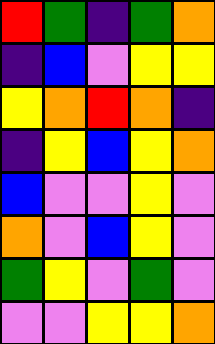[["red", "green", "indigo", "green", "orange"], ["indigo", "blue", "violet", "yellow", "yellow"], ["yellow", "orange", "red", "orange", "indigo"], ["indigo", "yellow", "blue", "yellow", "orange"], ["blue", "violet", "violet", "yellow", "violet"], ["orange", "violet", "blue", "yellow", "violet"], ["green", "yellow", "violet", "green", "violet"], ["violet", "violet", "yellow", "yellow", "orange"]]